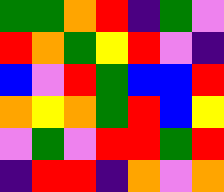[["green", "green", "orange", "red", "indigo", "green", "violet"], ["red", "orange", "green", "yellow", "red", "violet", "indigo"], ["blue", "violet", "red", "green", "blue", "blue", "red"], ["orange", "yellow", "orange", "green", "red", "blue", "yellow"], ["violet", "green", "violet", "red", "red", "green", "red"], ["indigo", "red", "red", "indigo", "orange", "violet", "orange"]]